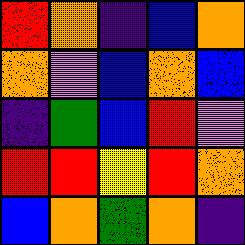[["red", "orange", "indigo", "blue", "orange"], ["orange", "violet", "blue", "orange", "blue"], ["indigo", "green", "blue", "red", "violet"], ["red", "red", "yellow", "red", "orange"], ["blue", "orange", "green", "orange", "indigo"]]